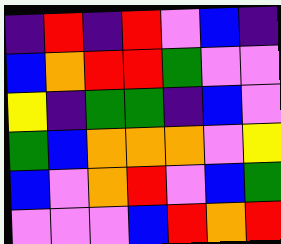[["indigo", "red", "indigo", "red", "violet", "blue", "indigo"], ["blue", "orange", "red", "red", "green", "violet", "violet"], ["yellow", "indigo", "green", "green", "indigo", "blue", "violet"], ["green", "blue", "orange", "orange", "orange", "violet", "yellow"], ["blue", "violet", "orange", "red", "violet", "blue", "green"], ["violet", "violet", "violet", "blue", "red", "orange", "red"]]